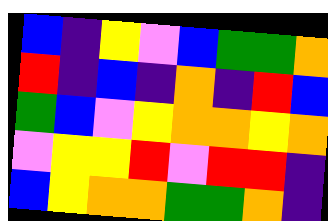[["blue", "indigo", "yellow", "violet", "blue", "green", "green", "orange"], ["red", "indigo", "blue", "indigo", "orange", "indigo", "red", "blue"], ["green", "blue", "violet", "yellow", "orange", "orange", "yellow", "orange"], ["violet", "yellow", "yellow", "red", "violet", "red", "red", "indigo"], ["blue", "yellow", "orange", "orange", "green", "green", "orange", "indigo"]]